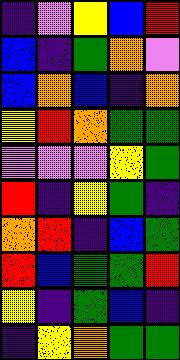[["indigo", "violet", "yellow", "blue", "red"], ["blue", "indigo", "green", "orange", "violet"], ["blue", "orange", "blue", "indigo", "orange"], ["yellow", "red", "orange", "green", "green"], ["violet", "violet", "violet", "yellow", "green"], ["red", "indigo", "yellow", "green", "indigo"], ["orange", "red", "indigo", "blue", "green"], ["red", "blue", "green", "green", "red"], ["yellow", "indigo", "green", "blue", "indigo"], ["indigo", "yellow", "orange", "green", "green"]]